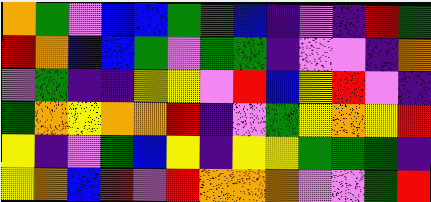[["orange", "green", "violet", "blue", "blue", "green", "green", "blue", "indigo", "violet", "indigo", "red", "green"], ["red", "orange", "blue", "blue", "green", "violet", "green", "green", "indigo", "violet", "violet", "indigo", "orange"], ["violet", "green", "indigo", "indigo", "yellow", "yellow", "violet", "red", "blue", "yellow", "red", "violet", "indigo"], ["green", "orange", "yellow", "orange", "orange", "red", "indigo", "violet", "green", "yellow", "orange", "yellow", "red"], ["yellow", "indigo", "violet", "green", "blue", "yellow", "indigo", "yellow", "yellow", "green", "green", "green", "indigo"], ["yellow", "orange", "blue", "red", "violet", "red", "orange", "orange", "orange", "violet", "violet", "green", "red"]]